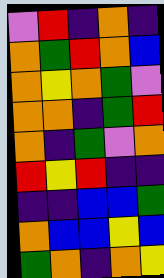[["violet", "red", "indigo", "orange", "indigo"], ["orange", "green", "red", "orange", "blue"], ["orange", "yellow", "orange", "green", "violet"], ["orange", "orange", "indigo", "green", "red"], ["orange", "indigo", "green", "violet", "orange"], ["red", "yellow", "red", "indigo", "indigo"], ["indigo", "indigo", "blue", "blue", "green"], ["orange", "blue", "blue", "yellow", "blue"], ["green", "orange", "indigo", "orange", "yellow"]]